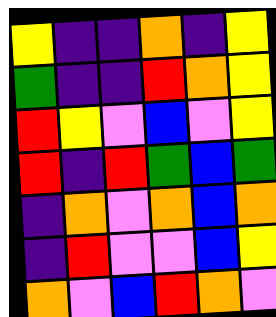[["yellow", "indigo", "indigo", "orange", "indigo", "yellow"], ["green", "indigo", "indigo", "red", "orange", "yellow"], ["red", "yellow", "violet", "blue", "violet", "yellow"], ["red", "indigo", "red", "green", "blue", "green"], ["indigo", "orange", "violet", "orange", "blue", "orange"], ["indigo", "red", "violet", "violet", "blue", "yellow"], ["orange", "violet", "blue", "red", "orange", "violet"]]